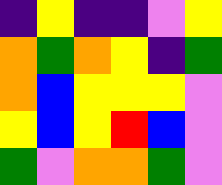[["indigo", "yellow", "indigo", "indigo", "violet", "yellow"], ["orange", "green", "orange", "yellow", "indigo", "green"], ["orange", "blue", "yellow", "yellow", "yellow", "violet"], ["yellow", "blue", "yellow", "red", "blue", "violet"], ["green", "violet", "orange", "orange", "green", "violet"]]